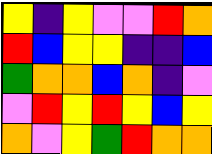[["yellow", "indigo", "yellow", "violet", "violet", "red", "orange"], ["red", "blue", "yellow", "yellow", "indigo", "indigo", "blue"], ["green", "orange", "orange", "blue", "orange", "indigo", "violet"], ["violet", "red", "yellow", "red", "yellow", "blue", "yellow"], ["orange", "violet", "yellow", "green", "red", "orange", "orange"]]